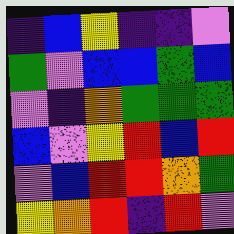[["indigo", "blue", "yellow", "indigo", "indigo", "violet"], ["green", "violet", "blue", "blue", "green", "blue"], ["violet", "indigo", "orange", "green", "green", "green"], ["blue", "violet", "yellow", "red", "blue", "red"], ["violet", "blue", "red", "red", "orange", "green"], ["yellow", "orange", "red", "indigo", "red", "violet"]]